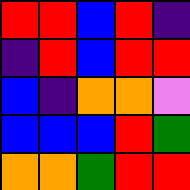[["red", "red", "blue", "red", "indigo"], ["indigo", "red", "blue", "red", "red"], ["blue", "indigo", "orange", "orange", "violet"], ["blue", "blue", "blue", "red", "green"], ["orange", "orange", "green", "red", "red"]]